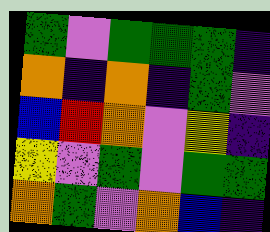[["green", "violet", "green", "green", "green", "indigo"], ["orange", "indigo", "orange", "indigo", "green", "violet"], ["blue", "red", "orange", "violet", "yellow", "indigo"], ["yellow", "violet", "green", "violet", "green", "green"], ["orange", "green", "violet", "orange", "blue", "indigo"]]